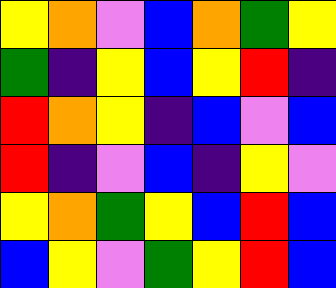[["yellow", "orange", "violet", "blue", "orange", "green", "yellow"], ["green", "indigo", "yellow", "blue", "yellow", "red", "indigo"], ["red", "orange", "yellow", "indigo", "blue", "violet", "blue"], ["red", "indigo", "violet", "blue", "indigo", "yellow", "violet"], ["yellow", "orange", "green", "yellow", "blue", "red", "blue"], ["blue", "yellow", "violet", "green", "yellow", "red", "blue"]]